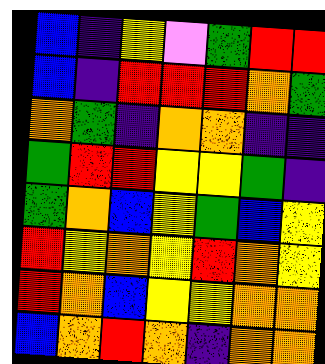[["blue", "indigo", "yellow", "violet", "green", "red", "red"], ["blue", "indigo", "red", "red", "red", "orange", "green"], ["orange", "green", "indigo", "orange", "orange", "indigo", "indigo"], ["green", "red", "red", "yellow", "yellow", "green", "indigo"], ["green", "orange", "blue", "yellow", "green", "blue", "yellow"], ["red", "yellow", "orange", "yellow", "red", "orange", "yellow"], ["red", "orange", "blue", "yellow", "yellow", "orange", "orange"], ["blue", "orange", "red", "orange", "indigo", "orange", "orange"]]